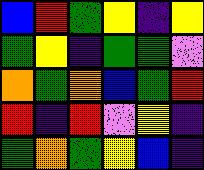[["blue", "red", "green", "yellow", "indigo", "yellow"], ["green", "yellow", "indigo", "green", "green", "violet"], ["orange", "green", "orange", "blue", "green", "red"], ["red", "indigo", "red", "violet", "yellow", "indigo"], ["green", "orange", "green", "yellow", "blue", "indigo"]]